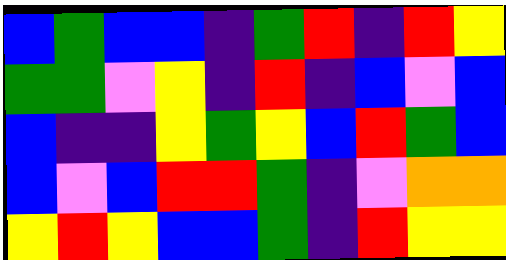[["blue", "green", "blue", "blue", "indigo", "green", "red", "indigo", "red", "yellow"], ["green", "green", "violet", "yellow", "indigo", "red", "indigo", "blue", "violet", "blue"], ["blue", "indigo", "indigo", "yellow", "green", "yellow", "blue", "red", "green", "blue"], ["blue", "violet", "blue", "red", "red", "green", "indigo", "violet", "orange", "orange"], ["yellow", "red", "yellow", "blue", "blue", "green", "indigo", "red", "yellow", "yellow"]]